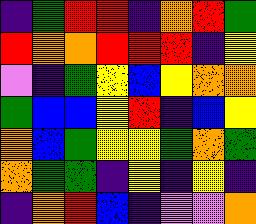[["indigo", "green", "red", "red", "indigo", "orange", "red", "green"], ["red", "orange", "orange", "red", "red", "red", "indigo", "yellow"], ["violet", "indigo", "green", "yellow", "blue", "yellow", "orange", "orange"], ["green", "blue", "blue", "yellow", "red", "indigo", "blue", "yellow"], ["orange", "blue", "green", "yellow", "yellow", "green", "orange", "green"], ["orange", "green", "green", "indigo", "yellow", "indigo", "yellow", "indigo"], ["indigo", "orange", "red", "blue", "indigo", "violet", "violet", "orange"]]